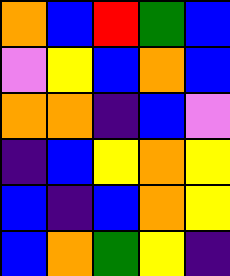[["orange", "blue", "red", "green", "blue"], ["violet", "yellow", "blue", "orange", "blue"], ["orange", "orange", "indigo", "blue", "violet"], ["indigo", "blue", "yellow", "orange", "yellow"], ["blue", "indigo", "blue", "orange", "yellow"], ["blue", "orange", "green", "yellow", "indigo"]]